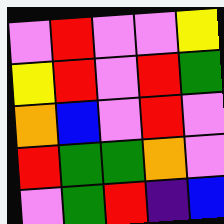[["violet", "red", "violet", "violet", "yellow"], ["yellow", "red", "violet", "red", "green"], ["orange", "blue", "violet", "red", "violet"], ["red", "green", "green", "orange", "violet"], ["violet", "green", "red", "indigo", "blue"]]